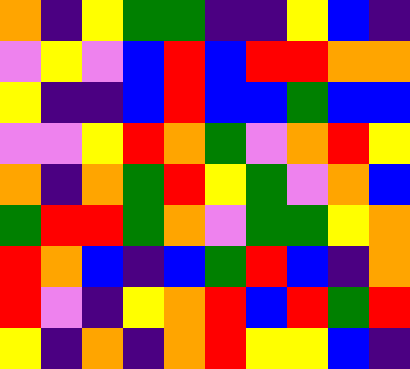[["orange", "indigo", "yellow", "green", "green", "indigo", "indigo", "yellow", "blue", "indigo"], ["violet", "yellow", "violet", "blue", "red", "blue", "red", "red", "orange", "orange"], ["yellow", "indigo", "indigo", "blue", "red", "blue", "blue", "green", "blue", "blue"], ["violet", "violet", "yellow", "red", "orange", "green", "violet", "orange", "red", "yellow"], ["orange", "indigo", "orange", "green", "red", "yellow", "green", "violet", "orange", "blue"], ["green", "red", "red", "green", "orange", "violet", "green", "green", "yellow", "orange"], ["red", "orange", "blue", "indigo", "blue", "green", "red", "blue", "indigo", "orange"], ["red", "violet", "indigo", "yellow", "orange", "red", "blue", "red", "green", "red"], ["yellow", "indigo", "orange", "indigo", "orange", "red", "yellow", "yellow", "blue", "indigo"]]